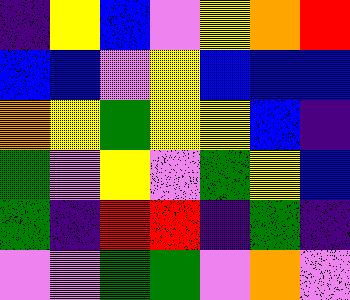[["indigo", "yellow", "blue", "violet", "yellow", "orange", "red"], ["blue", "blue", "violet", "yellow", "blue", "blue", "blue"], ["orange", "yellow", "green", "yellow", "yellow", "blue", "indigo"], ["green", "violet", "yellow", "violet", "green", "yellow", "blue"], ["green", "indigo", "red", "red", "indigo", "green", "indigo"], ["violet", "violet", "green", "green", "violet", "orange", "violet"]]